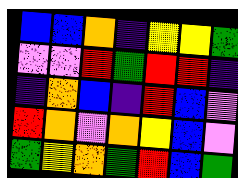[["blue", "blue", "orange", "indigo", "yellow", "yellow", "green"], ["violet", "violet", "red", "green", "red", "red", "indigo"], ["indigo", "orange", "blue", "indigo", "red", "blue", "violet"], ["red", "orange", "violet", "orange", "yellow", "blue", "violet"], ["green", "yellow", "orange", "green", "red", "blue", "green"]]